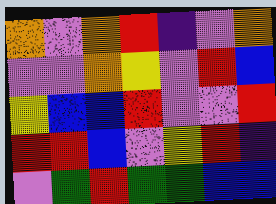[["orange", "violet", "orange", "red", "indigo", "violet", "orange"], ["violet", "violet", "orange", "yellow", "violet", "red", "blue"], ["yellow", "blue", "blue", "red", "violet", "violet", "red"], ["red", "red", "blue", "violet", "yellow", "red", "indigo"], ["violet", "green", "red", "green", "green", "blue", "blue"]]